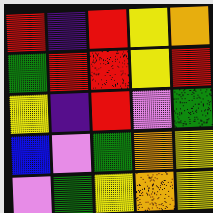[["red", "indigo", "red", "yellow", "orange"], ["green", "red", "red", "yellow", "red"], ["yellow", "indigo", "red", "violet", "green"], ["blue", "violet", "green", "orange", "yellow"], ["violet", "green", "yellow", "orange", "yellow"]]